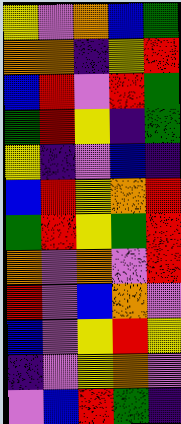[["yellow", "violet", "orange", "blue", "green"], ["orange", "orange", "indigo", "yellow", "red"], ["blue", "red", "violet", "red", "green"], ["green", "red", "yellow", "indigo", "green"], ["yellow", "indigo", "violet", "blue", "indigo"], ["blue", "red", "yellow", "orange", "red"], ["green", "red", "yellow", "green", "red"], ["orange", "violet", "orange", "violet", "red"], ["red", "violet", "blue", "orange", "violet"], ["blue", "violet", "yellow", "red", "yellow"], ["indigo", "violet", "yellow", "orange", "violet"], ["violet", "blue", "red", "green", "indigo"]]